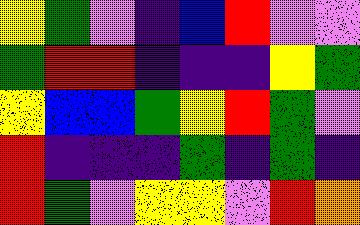[["yellow", "green", "violet", "indigo", "blue", "red", "violet", "violet"], ["green", "red", "red", "indigo", "indigo", "indigo", "yellow", "green"], ["yellow", "blue", "blue", "green", "yellow", "red", "green", "violet"], ["red", "indigo", "indigo", "indigo", "green", "indigo", "green", "indigo"], ["red", "green", "violet", "yellow", "yellow", "violet", "red", "orange"]]